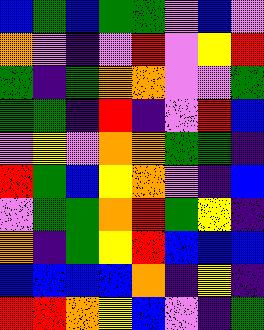[["blue", "green", "blue", "green", "green", "violet", "blue", "violet"], ["orange", "violet", "indigo", "violet", "red", "violet", "yellow", "red"], ["green", "indigo", "green", "orange", "orange", "violet", "violet", "green"], ["green", "green", "indigo", "red", "indigo", "violet", "red", "blue"], ["violet", "yellow", "violet", "orange", "orange", "green", "green", "indigo"], ["red", "green", "blue", "yellow", "orange", "violet", "indigo", "blue"], ["violet", "green", "green", "orange", "red", "green", "yellow", "indigo"], ["orange", "indigo", "green", "yellow", "red", "blue", "blue", "blue"], ["blue", "blue", "blue", "blue", "orange", "indigo", "yellow", "indigo"], ["red", "red", "orange", "yellow", "blue", "violet", "indigo", "green"]]